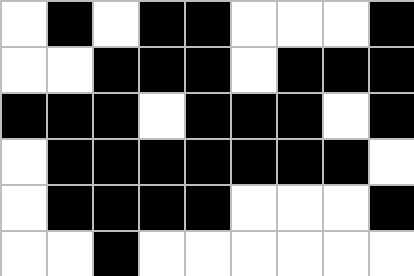[["white", "black", "white", "black", "black", "white", "white", "white", "black"], ["white", "white", "black", "black", "black", "white", "black", "black", "black"], ["black", "black", "black", "white", "black", "black", "black", "white", "black"], ["white", "black", "black", "black", "black", "black", "black", "black", "white"], ["white", "black", "black", "black", "black", "white", "white", "white", "black"], ["white", "white", "black", "white", "white", "white", "white", "white", "white"]]